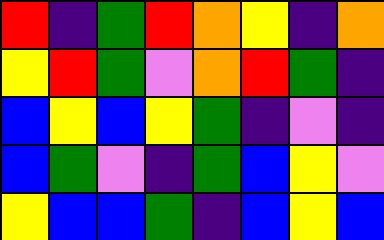[["red", "indigo", "green", "red", "orange", "yellow", "indigo", "orange"], ["yellow", "red", "green", "violet", "orange", "red", "green", "indigo"], ["blue", "yellow", "blue", "yellow", "green", "indigo", "violet", "indigo"], ["blue", "green", "violet", "indigo", "green", "blue", "yellow", "violet"], ["yellow", "blue", "blue", "green", "indigo", "blue", "yellow", "blue"]]